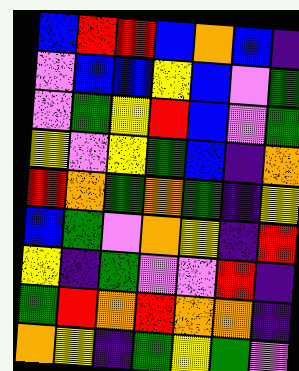[["blue", "red", "red", "blue", "orange", "blue", "indigo"], ["violet", "blue", "blue", "yellow", "blue", "violet", "green"], ["violet", "green", "yellow", "red", "blue", "violet", "green"], ["yellow", "violet", "yellow", "green", "blue", "indigo", "orange"], ["red", "orange", "green", "orange", "green", "indigo", "yellow"], ["blue", "green", "violet", "orange", "yellow", "indigo", "red"], ["yellow", "indigo", "green", "violet", "violet", "red", "indigo"], ["green", "red", "orange", "red", "orange", "orange", "indigo"], ["orange", "yellow", "indigo", "green", "yellow", "green", "violet"]]